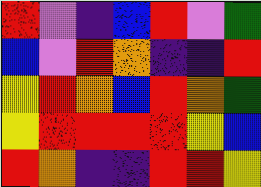[["red", "violet", "indigo", "blue", "red", "violet", "green"], ["blue", "violet", "red", "orange", "indigo", "indigo", "red"], ["yellow", "red", "orange", "blue", "red", "orange", "green"], ["yellow", "red", "red", "red", "red", "yellow", "blue"], ["red", "orange", "indigo", "indigo", "red", "red", "yellow"]]